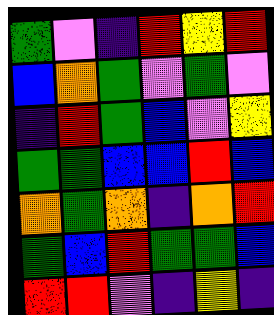[["green", "violet", "indigo", "red", "yellow", "red"], ["blue", "orange", "green", "violet", "green", "violet"], ["indigo", "red", "green", "blue", "violet", "yellow"], ["green", "green", "blue", "blue", "red", "blue"], ["orange", "green", "orange", "indigo", "orange", "red"], ["green", "blue", "red", "green", "green", "blue"], ["red", "red", "violet", "indigo", "yellow", "indigo"]]